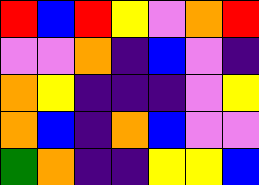[["red", "blue", "red", "yellow", "violet", "orange", "red"], ["violet", "violet", "orange", "indigo", "blue", "violet", "indigo"], ["orange", "yellow", "indigo", "indigo", "indigo", "violet", "yellow"], ["orange", "blue", "indigo", "orange", "blue", "violet", "violet"], ["green", "orange", "indigo", "indigo", "yellow", "yellow", "blue"]]